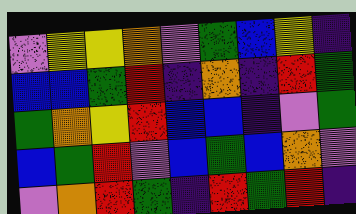[["violet", "yellow", "yellow", "orange", "violet", "green", "blue", "yellow", "indigo"], ["blue", "blue", "green", "red", "indigo", "orange", "indigo", "red", "green"], ["green", "orange", "yellow", "red", "blue", "blue", "indigo", "violet", "green"], ["blue", "green", "red", "violet", "blue", "green", "blue", "orange", "violet"], ["violet", "orange", "red", "green", "indigo", "red", "green", "red", "indigo"]]